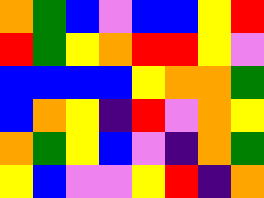[["orange", "green", "blue", "violet", "blue", "blue", "yellow", "red"], ["red", "green", "yellow", "orange", "red", "red", "yellow", "violet"], ["blue", "blue", "blue", "blue", "yellow", "orange", "orange", "green"], ["blue", "orange", "yellow", "indigo", "red", "violet", "orange", "yellow"], ["orange", "green", "yellow", "blue", "violet", "indigo", "orange", "green"], ["yellow", "blue", "violet", "violet", "yellow", "red", "indigo", "orange"]]